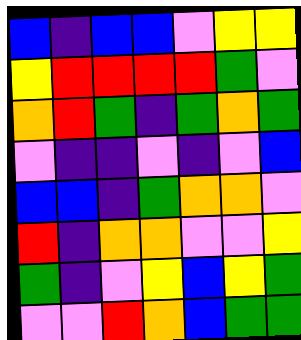[["blue", "indigo", "blue", "blue", "violet", "yellow", "yellow"], ["yellow", "red", "red", "red", "red", "green", "violet"], ["orange", "red", "green", "indigo", "green", "orange", "green"], ["violet", "indigo", "indigo", "violet", "indigo", "violet", "blue"], ["blue", "blue", "indigo", "green", "orange", "orange", "violet"], ["red", "indigo", "orange", "orange", "violet", "violet", "yellow"], ["green", "indigo", "violet", "yellow", "blue", "yellow", "green"], ["violet", "violet", "red", "orange", "blue", "green", "green"]]